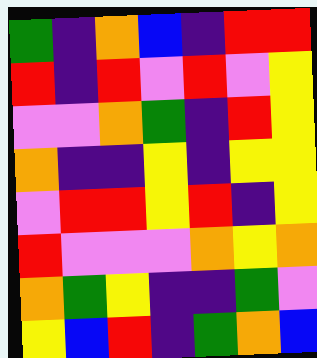[["green", "indigo", "orange", "blue", "indigo", "red", "red"], ["red", "indigo", "red", "violet", "red", "violet", "yellow"], ["violet", "violet", "orange", "green", "indigo", "red", "yellow"], ["orange", "indigo", "indigo", "yellow", "indigo", "yellow", "yellow"], ["violet", "red", "red", "yellow", "red", "indigo", "yellow"], ["red", "violet", "violet", "violet", "orange", "yellow", "orange"], ["orange", "green", "yellow", "indigo", "indigo", "green", "violet"], ["yellow", "blue", "red", "indigo", "green", "orange", "blue"]]